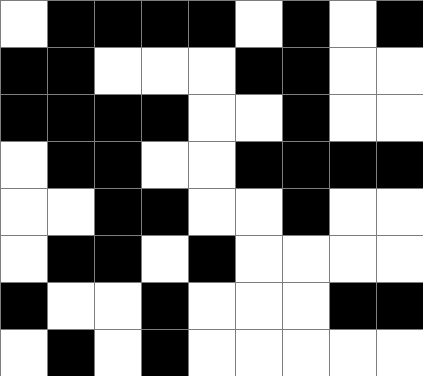[["white", "black", "black", "black", "black", "white", "black", "white", "black"], ["black", "black", "white", "white", "white", "black", "black", "white", "white"], ["black", "black", "black", "black", "white", "white", "black", "white", "white"], ["white", "black", "black", "white", "white", "black", "black", "black", "black"], ["white", "white", "black", "black", "white", "white", "black", "white", "white"], ["white", "black", "black", "white", "black", "white", "white", "white", "white"], ["black", "white", "white", "black", "white", "white", "white", "black", "black"], ["white", "black", "white", "black", "white", "white", "white", "white", "white"]]